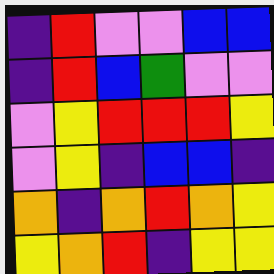[["indigo", "red", "violet", "violet", "blue", "blue"], ["indigo", "red", "blue", "green", "violet", "violet"], ["violet", "yellow", "red", "red", "red", "yellow"], ["violet", "yellow", "indigo", "blue", "blue", "indigo"], ["orange", "indigo", "orange", "red", "orange", "yellow"], ["yellow", "orange", "red", "indigo", "yellow", "yellow"]]